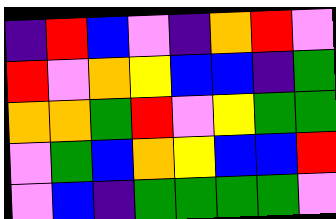[["indigo", "red", "blue", "violet", "indigo", "orange", "red", "violet"], ["red", "violet", "orange", "yellow", "blue", "blue", "indigo", "green"], ["orange", "orange", "green", "red", "violet", "yellow", "green", "green"], ["violet", "green", "blue", "orange", "yellow", "blue", "blue", "red"], ["violet", "blue", "indigo", "green", "green", "green", "green", "violet"]]